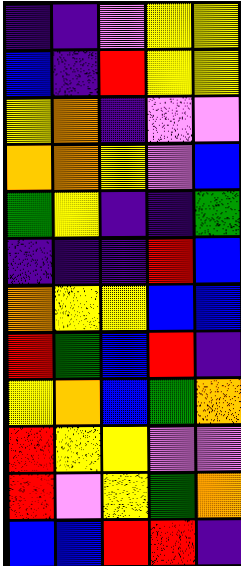[["indigo", "indigo", "violet", "yellow", "yellow"], ["blue", "indigo", "red", "yellow", "yellow"], ["yellow", "orange", "indigo", "violet", "violet"], ["orange", "orange", "yellow", "violet", "blue"], ["green", "yellow", "indigo", "indigo", "green"], ["indigo", "indigo", "indigo", "red", "blue"], ["orange", "yellow", "yellow", "blue", "blue"], ["red", "green", "blue", "red", "indigo"], ["yellow", "orange", "blue", "green", "orange"], ["red", "yellow", "yellow", "violet", "violet"], ["red", "violet", "yellow", "green", "orange"], ["blue", "blue", "red", "red", "indigo"]]